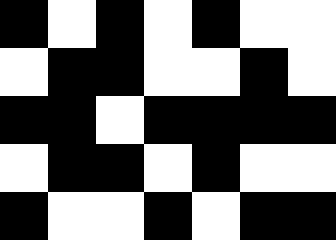[["black", "white", "black", "white", "black", "white", "white"], ["white", "black", "black", "white", "white", "black", "white"], ["black", "black", "white", "black", "black", "black", "black"], ["white", "black", "black", "white", "black", "white", "white"], ["black", "white", "white", "black", "white", "black", "black"]]